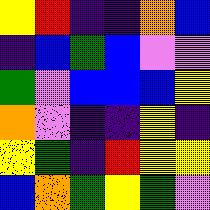[["yellow", "red", "indigo", "indigo", "orange", "blue"], ["indigo", "blue", "green", "blue", "violet", "violet"], ["green", "violet", "blue", "blue", "blue", "yellow"], ["orange", "violet", "indigo", "indigo", "yellow", "indigo"], ["yellow", "green", "indigo", "red", "yellow", "yellow"], ["blue", "orange", "green", "yellow", "green", "violet"]]